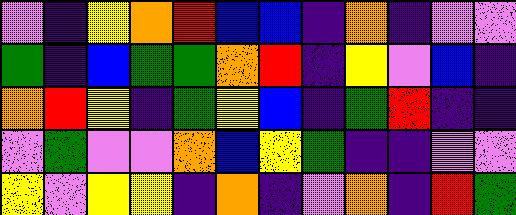[["violet", "indigo", "yellow", "orange", "red", "blue", "blue", "indigo", "orange", "indigo", "violet", "violet"], ["green", "indigo", "blue", "green", "green", "orange", "red", "indigo", "yellow", "violet", "blue", "indigo"], ["orange", "red", "yellow", "indigo", "green", "yellow", "blue", "indigo", "green", "red", "indigo", "indigo"], ["violet", "green", "violet", "violet", "orange", "blue", "yellow", "green", "indigo", "indigo", "violet", "violet"], ["yellow", "violet", "yellow", "yellow", "indigo", "orange", "indigo", "violet", "orange", "indigo", "red", "green"]]